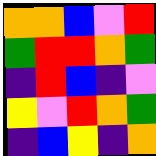[["orange", "orange", "blue", "violet", "red"], ["green", "red", "red", "orange", "green"], ["indigo", "red", "blue", "indigo", "violet"], ["yellow", "violet", "red", "orange", "green"], ["indigo", "blue", "yellow", "indigo", "orange"]]